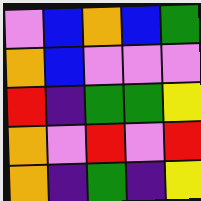[["violet", "blue", "orange", "blue", "green"], ["orange", "blue", "violet", "violet", "violet"], ["red", "indigo", "green", "green", "yellow"], ["orange", "violet", "red", "violet", "red"], ["orange", "indigo", "green", "indigo", "yellow"]]